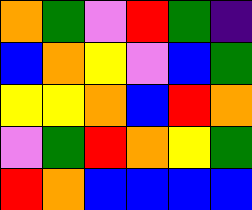[["orange", "green", "violet", "red", "green", "indigo"], ["blue", "orange", "yellow", "violet", "blue", "green"], ["yellow", "yellow", "orange", "blue", "red", "orange"], ["violet", "green", "red", "orange", "yellow", "green"], ["red", "orange", "blue", "blue", "blue", "blue"]]